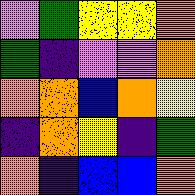[["violet", "green", "yellow", "yellow", "orange"], ["green", "indigo", "violet", "violet", "orange"], ["orange", "orange", "blue", "orange", "yellow"], ["indigo", "orange", "yellow", "indigo", "green"], ["orange", "indigo", "blue", "blue", "orange"]]